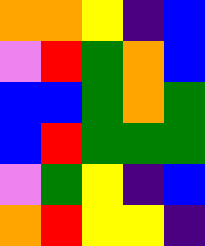[["orange", "orange", "yellow", "indigo", "blue"], ["violet", "red", "green", "orange", "blue"], ["blue", "blue", "green", "orange", "green"], ["blue", "red", "green", "green", "green"], ["violet", "green", "yellow", "indigo", "blue"], ["orange", "red", "yellow", "yellow", "indigo"]]